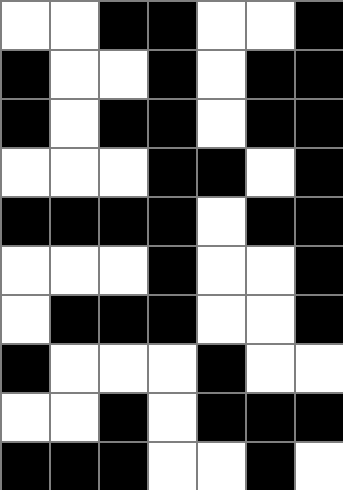[["white", "white", "black", "black", "white", "white", "black"], ["black", "white", "white", "black", "white", "black", "black"], ["black", "white", "black", "black", "white", "black", "black"], ["white", "white", "white", "black", "black", "white", "black"], ["black", "black", "black", "black", "white", "black", "black"], ["white", "white", "white", "black", "white", "white", "black"], ["white", "black", "black", "black", "white", "white", "black"], ["black", "white", "white", "white", "black", "white", "white"], ["white", "white", "black", "white", "black", "black", "black"], ["black", "black", "black", "white", "white", "black", "white"]]